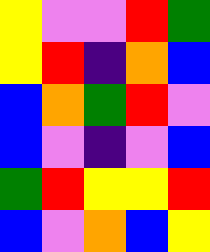[["yellow", "violet", "violet", "red", "green"], ["yellow", "red", "indigo", "orange", "blue"], ["blue", "orange", "green", "red", "violet"], ["blue", "violet", "indigo", "violet", "blue"], ["green", "red", "yellow", "yellow", "red"], ["blue", "violet", "orange", "blue", "yellow"]]